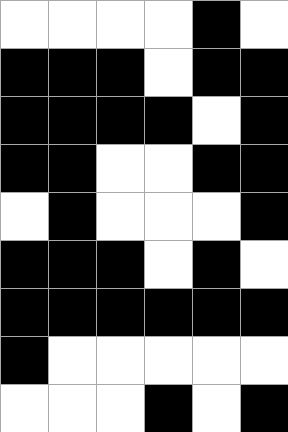[["white", "white", "white", "white", "black", "white"], ["black", "black", "black", "white", "black", "black"], ["black", "black", "black", "black", "white", "black"], ["black", "black", "white", "white", "black", "black"], ["white", "black", "white", "white", "white", "black"], ["black", "black", "black", "white", "black", "white"], ["black", "black", "black", "black", "black", "black"], ["black", "white", "white", "white", "white", "white"], ["white", "white", "white", "black", "white", "black"]]